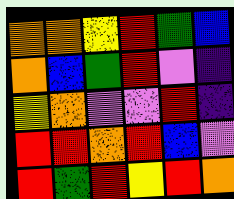[["orange", "orange", "yellow", "red", "green", "blue"], ["orange", "blue", "green", "red", "violet", "indigo"], ["yellow", "orange", "violet", "violet", "red", "indigo"], ["red", "red", "orange", "red", "blue", "violet"], ["red", "green", "red", "yellow", "red", "orange"]]